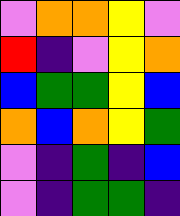[["violet", "orange", "orange", "yellow", "violet"], ["red", "indigo", "violet", "yellow", "orange"], ["blue", "green", "green", "yellow", "blue"], ["orange", "blue", "orange", "yellow", "green"], ["violet", "indigo", "green", "indigo", "blue"], ["violet", "indigo", "green", "green", "indigo"]]